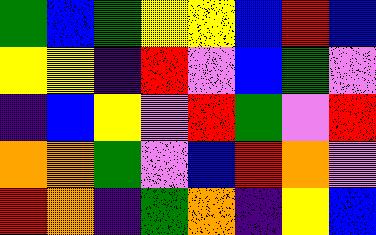[["green", "blue", "green", "yellow", "yellow", "blue", "red", "blue"], ["yellow", "yellow", "indigo", "red", "violet", "blue", "green", "violet"], ["indigo", "blue", "yellow", "violet", "red", "green", "violet", "red"], ["orange", "orange", "green", "violet", "blue", "red", "orange", "violet"], ["red", "orange", "indigo", "green", "orange", "indigo", "yellow", "blue"]]